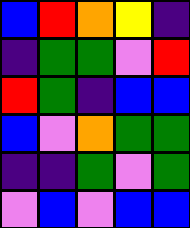[["blue", "red", "orange", "yellow", "indigo"], ["indigo", "green", "green", "violet", "red"], ["red", "green", "indigo", "blue", "blue"], ["blue", "violet", "orange", "green", "green"], ["indigo", "indigo", "green", "violet", "green"], ["violet", "blue", "violet", "blue", "blue"]]